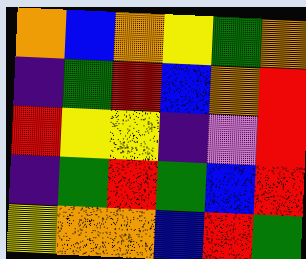[["orange", "blue", "orange", "yellow", "green", "orange"], ["indigo", "green", "red", "blue", "orange", "red"], ["red", "yellow", "yellow", "indigo", "violet", "red"], ["indigo", "green", "red", "green", "blue", "red"], ["yellow", "orange", "orange", "blue", "red", "green"]]